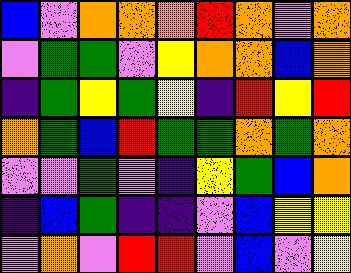[["blue", "violet", "orange", "orange", "orange", "red", "orange", "violet", "orange"], ["violet", "green", "green", "violet", "yellow", "orange", "orange", "blue", "orange"], ["indigo", "green", "yellow", "green", "yellow", "indigo", "red", "yellow", "red"], ["orange", "green", "blue", "red", "green", "green", "orange", "green", "orange"], ["violet", "violet", "green", "violet", "indigo", "yellow", "green", "blue", "orange"], ["indigo", "blue", "green", "indigo", "indigo", "violet", "blue", "yellow", "yellow"], ["violet", "orange", "violet", "red", "red", "violet", "blue", "violet", "yellow"]]